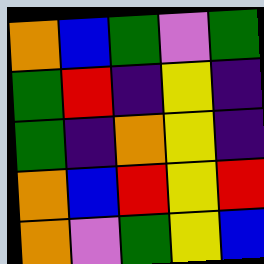[["orange", "blue", "green", "violet", "green"], ["green", "red", "indigo", "yellow", "indigo"], ["green", "indigo", "orange", "yellow", "indigo"], ["orange", "blue", "red", "yellow", "red"], ["orange", "violet", "green", "yellow", "blue"]]